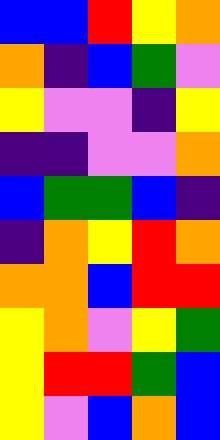[["blue", "blue", "red", "yellow", "orange"], ["orange", "indigo", "blue", "green", "violet"], ["yellow", "violet", "violet", "indigo", "yellow"], ["indigo", "indigo", "violet", "violet", "orange"], ["blue", "green", "green", "blue", "indigo"], ["indigo", "orange", "yellow", "red", "orange"], ["orange", "orange", "blue", "red", "red"], ["yellow", "orange", "violet", "yellow", "green"], ["yellow", "red", "red", "green", "blue"], ["yellow", "violet", "blue", "orange", "blue"]]